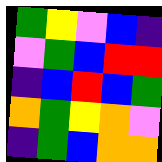[["green", "yellow", "violet", "blue", "indigo"], ["violet", "green", "blue", "red", "red"], ["indigo", "blue", "red", "blue", "green"], ["orange", "green", "yellow", "orange", "violet"], ["indigo", "green", "blue", "orange", "orange"]]